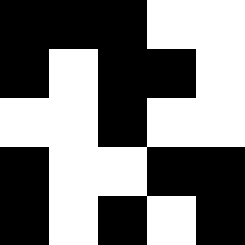[["black", "black", "black", "white", "white"], ["black", "white", "black", "black", "white"], ["white", "white", "black", "white", "white"], ["black", "white", "white", "black", "black"], ["black", "white", "black", "white", "black"]]